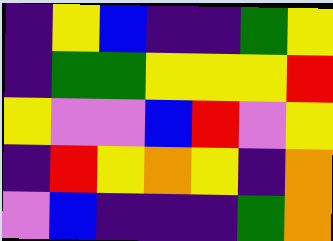[["indigo", "yellow", "blue", "indigo", "indigo", "green", "yellow"], ["indigo", "green", "green", "yellow", "yellow", "yellow", "red"], ["yellow", "violet", "violet", "blue", "red", "violet", "yellow"], ["indigo", "red", "yellow", "orange", "yellow", "indigo", "orange"], ["violet", "blue", "indigo", "indigo", "indigo", "green", "orange"]]